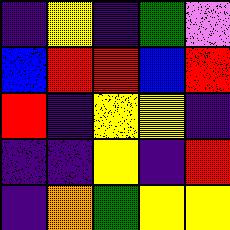[["indigo", "yellow", "indigo", "green", "violet"], ["blue", "red", "red", "blue", "red"], ["red", "indigo", "yellow", "yellow", "indigo"], ["indigo", "indigo", "yellow", "indigo", "red"], ["indigo", "orange", "green", "yellow", "yellow"]]